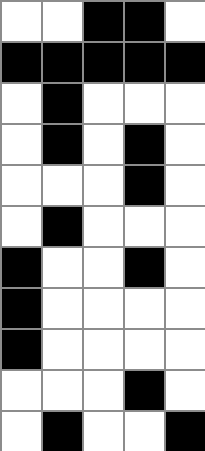[["white", "white", "black", "black", "white"], ["black", "black", "black", "black", "black"], ["white", "black", "white", "white", "white"], ["white", "black", "white", "black", "white"], ["white", "white", "white", "black", "white"], ["white", "black", "white", "white", "white"], ["black", "white", "white", "black", "white"], ["black", "white", "white", "white", "white"], ["black", "white", "white", "white", "white"], ["white", "white", "white", "black", "white"], ["white", "black", "white", "white", "black"]]